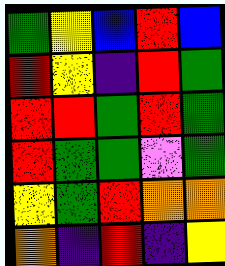[["green", "yellow", "blue", "red", "blue"], ["red", "yellow", "indigo", "red", "green"], ["red", "red", "green", "red", "green"], ["red", "green", "green", "violet", "green"], ["yellow", "green", "red", "orange", "orange"], ["orange", "indigo", "red", "indigo", "yellow"]]